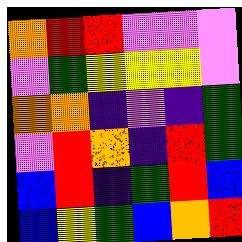[["orange", "red", "red", "violet", "violet", "violet"], ["violet", "green", "yellow", "yellow", "yellow", "violet"], ["orange", "orange", "indigo", "violet", "indigo", "green"], ["violet", "red", "orange", "indigo", "red", "green"], ["blue", "red", "indigo", "green", "red", "blue"], ["blue", "yellow", "green", "blue", "orange", "red"]]